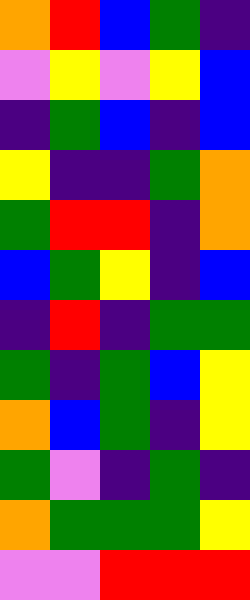[["orange", "red", "blue", "green", "indigo"], ["violet", "yellow", "violet", "yellow", "blue"], ["indigo", "green", "blue", "indigo", "blue"], ["yellow", "indigo", "indigo", "green", "orange"], ["green", "red", "red", "indigo", "orange"], ["blue", "green", "yellow", "indigo", "blue"], ["indigo", "red", "indigo", "green", "green"], ["green", "indigo", "green", "blue", "yellow"], ["orange", "blue", "green", "indigo", "yellow"], ["green", "violet", "indigo", "green", "indigo"], ["orange", "green", "green", "green", "yellow"], ["violet", "violet", "red", "red", "red"]]